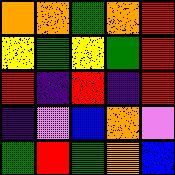[["orange", "orange", "green", "orange", "red"], ["yellow", "green", "yellow", "green", "red"], ["red", "indigo", "red", "indigo", "red"], ["indigo", "violet", "blue", "orange", "violet"], ["green", "red", "green", "orange", "blue"]]